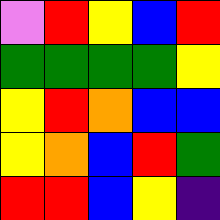[["violet", "red", "yellow", "blue", "red"], ["green", "green", "green", "green", "yellow"], ["yellow", "red", "orange", "blue", "blue"], ["yellow", "orange", "blue", "red", "green"], ["red", "red", "blue", "yellow", "indigo"]]